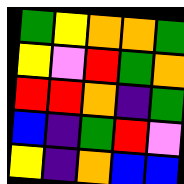[["green", "yellow", "orange", "orange", "green"], ["yellow", "violet", "red", "green", "orange"], ["red", "red", "orange", "indigo", "green"], ["blue", "indigo", "green", "red", "violet"], ["yellow", "indigo", "orange", "blue", "blue"]]